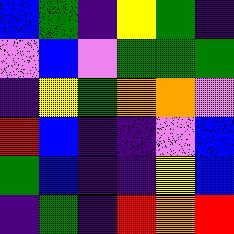[["blue", "green", "indigo", "yellow", "green", "indigo"], ["violet", "blue", "violet", "green", "green", "green"], ["indigo", "yellow", "green", "orange", "orange", "violet"], ["red", "blue", "indigo", "indigo", "violet", "blue"], ["green", "blue", "indigo", "indigo", "yellow", "blue"], ["indigo", "green", "indigo", "red", "orange", "red"]]